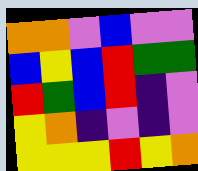[["orange", "orange", "violet", "blue", "violet", "violet"], ["blue", "yellow", "blue", "red", "green", "green"], ["red", "green", "blue", "red", "indigo", "violet"], ["yellow", "orange", "indigo", "violet", "indigo", "violet"], ["yellow", "yellow", "yellow", "red", "yellow", "orange"]]